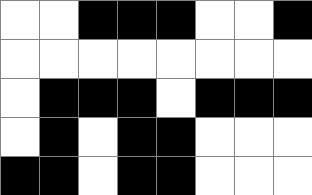[["white", "white", "black", "black", "black", "white", "white", "black"], ["white", "white", "white", "white", "white", "white", "white", "white"], ["white", "black", "black", "black", "white", "black", "black", "black"], ["white", "black", "white", "black", "black", "white", "white", "white"], ["black", "black", "white", "black", "black", "white", "white", "white"]]